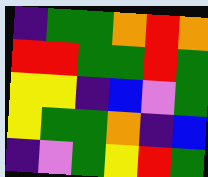[["indigo", "green", "green", "orange", "red", "orange"], ["red", "red", "green", "green", "red", "green"], ["yellow", "yellow", "indigo", "blue", "violet", "green"], ["yellow", "green", "green", "orange", "indigo", "blue"], ["indigo", "violet", "green", "yellow", "red", "green"]]